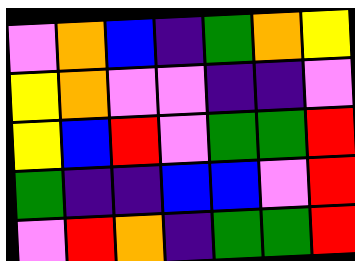[["violet", "orange", "blue", "indigo", "green", "orange", "yellow"], ["yellow", "orange", "violet", "violet", "indigo", "indigo", "violet"], ["yellow", "blue", "red", "violet", "green", "green", "red"], ["green", "indigo", "indigo", "blue", "blue", "violet", "red"], ["violet", "red", "orange", "indigo", "green", "green", "red"]]